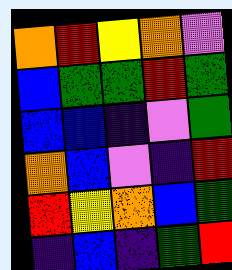[["orange", "red", "yellow", "orange", "violet"], ["blue", "green", "green", "red", "green"], ["blue", "blue", "indigo", "violet", "green"], ["orange", "blue", "violet", "indigo", "red"], ["red", "yellow", "orange", "blue", "green"], ["indigo", "blue", "indigo", "green", "red"]]